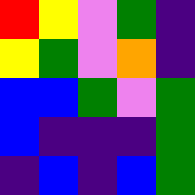[["red", "yellow", "violet", "green", "indigo"], ["yellow", "green", "violet", "orange", "indigo"], ["blue", "blue", "green", "violet", "green"], ["blue", "indigo", "indigo", "indigo", "green"], ["indigo", "blue", "indigo", "blue", "green"]]